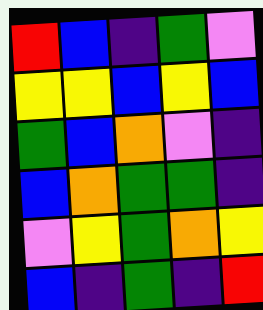[["red", "blue", "indigo", "green", "violet"], ["yellow", "yellow", "blue", "yellow", "blue"], ["green", "blue", "orange", "violet", "indigo"], ["blue", "orange", "green", "green", "indigo"], ["violet", "yellow", "green", "orange", "yellow"], ["blue", "indigo", "green", "indigo", "red"]]